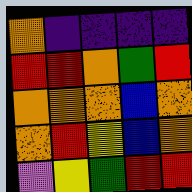[["orange", "indigo", "indigo", "indigo", "indigo"], ["red", "red", "orange", "green", "red"], ["orange", "orange", "orange", "blue", "orange"], ["orange", "red", "yellow", "blue", "orange"], ["violet", "yellow", "green", "red", "red"]]